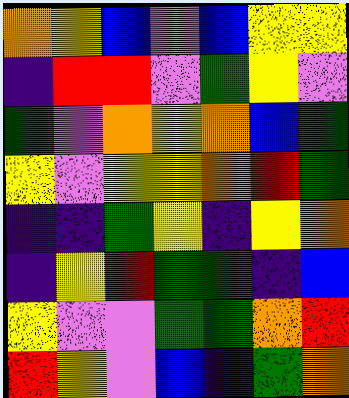[["orange", "yellow", "blue", "violet", "blue", "yellow", "yellow"], ["indigo", "red", "red", "violet", "green", "yellow", "violet"], ["green", "violet", "orange", "yellow", "orange", "blue", "green"], ["yellow", "violet", "yellow", "yellow", "orange", "red", "green"], ["indigo", "indigo", "green", "yellow", "indigo", "yellow", "orange"], ["indigo", "yellow", "red", "green", "green", "indigo", "blue"], ["yellow", "violet", "violet", "green", "green", "orange", "red"], ["red", "yellow", "violet", "blue", "indigo", "green", "orange"]]